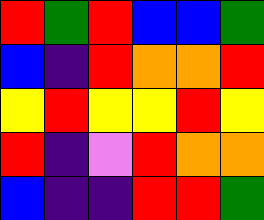[["red", "green", "red", "blue", "blue", "green"], ["blue", "indigo", "red", "orange", "orange", "red"], ["yellow", "red", "yellow", "yellow", "red", "yellow"], ["red", "indigo", "violet", "red", "orange", "orange"], ["blue", "indigo", "indigo", "red", "red", "green"]]